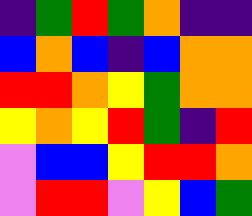[["indigo", "green", "red", "green", "orange", "indigo", "indigo"], ["blue", "orange", "blue", "indigo", "blue", "orange", "orange"], ["red", "red", "orange", "yellow", "green", "orange", "orange"], ["yellow", "orange", "yellow", "red", "green", "indigo", "red"], ["violet", "blue", "blue", "yellow", "red", "red", "orange"], ["violet", "red", "red", "violet", "yellow", "blue", "green"]]